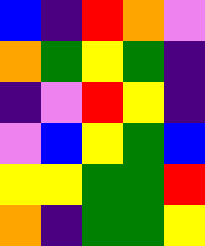[["blue", "indigo", "red", "orange", "violet"], ["orange", "green", "yellow", "green", "indigo"], ["indigo", "violet", "red", "yellow", "indigo"], ["violet", "blue", "yellow", "green", "blue"], ["yellow", "yellow", "green", "green", "red"], ["orange", "indigo", "green", "green", "yellow"]]